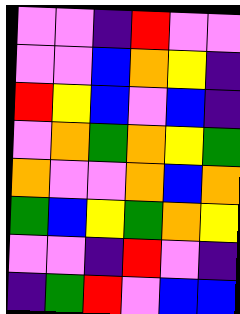[["violet", "violet", "indigo", "red", "violet", "violet"], ["violet", "violet", "blue", "orange", "yellow", "indigo"], ["red", "yellow", "blue", "violet", "blue", "indigo"], ["violet", "orange", "green", "orange", "yellow", "green"], ["orange", "violet", "violet", "orange", "blue", "orange"], ["green", "blue", "yellow", "green", "orange", "yellow"], ["violet", "violet", "indigo", "red", "violet", "indigo"], ["indigo", "green", "red", "violet", "blue", "blue"]]